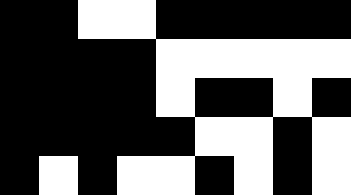[["black", "black", "white", "white", "black", "black", "black", "black", "black"], ["black", "black", "black", "black", "white", "white", "white", "white", "white"], ["black", "black", "black", "black", "white", "black", "black", "white", "black"], ["black", "black", "black", "black", "black", "white", "white", "black", "white"], ["black", "white", "black", "white", "white", "black", "white", "black", "white"]]